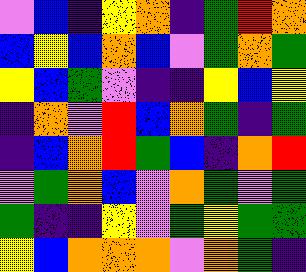[["violet", "blue", "indigo", "yellow", "orange", "indigo", "green", "red", "orange"], ["blue", "yellow", "blue", "orange", "blue", "violet", "green", "orange", "green"], ["yellow", "blue", "green", "violet", "indigo", "indigo", "yellow", "blue", "yellow"], ["indigo", "orange", "violet", "red", "blue", "orange", "green", "indigo", "green"], ["indigo", "blue", "orange", "red", "green", "blue", "indigo", "orange", "red"], ["violet", "green", "orange", "blue", "violet", "orange", "green", "violet", "green"], ["green", "indigo", "indigo", "yellow", "violet", "green", "yellow", "green", "green"], ["yellow", "blue", "orange", "orange", "orange", "violet", "orange", "green", "indigo"]]